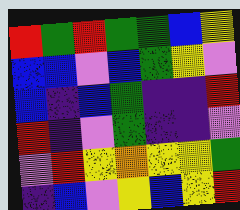[["red", "green", "red", "green", "green", "blue", "yellow"], ["blue", "blue", "violet", "blue", "green", "yellow", "violet"], ["blue", "indigo", "blue", "green", "indigo", "indigo", "red"], ["red", "indigo", "violet", "green", "indigo", "indigo", "violet"], ["violet", "red", "yellow", "orange", "yellow", "yellow", "green"], ["indigo", "blue", "violet", "yellow", "blue", "yellow", "red"]]